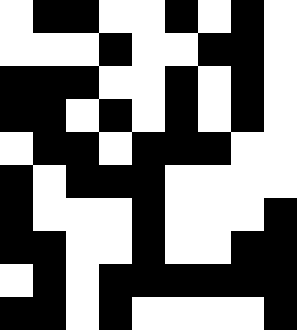[["white", "black", "black", "white", "white", "black", "white", "black", "white"], ["white", "white", "white", "black", "white", "white", "black", "black", "white"], ["black", "black", "black", "white", "white", "black", "white", "black", "white"], ["black", "black", "white", "black", "white", "black", "white", "black", "white"], ["white", "black", "black", "white", "black", "black", "black", "white", "white"], ["black", "white", "black", "black", "black", "white", "white", "white", "white"], ["black", "white", "white", "white", "black", "white", "white", "white", "black"], ["black", "black", "white", "white", "black", "white", "white", "black", "black"], ["white", "black", "white", "black", "black", "black", "black", "black", "black"], ["black", "black", "white", "black", "white", "white", "white", "white", "black"]]